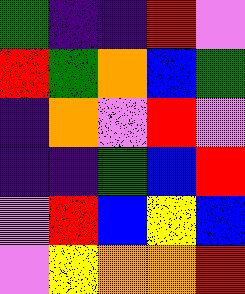[["green", "indigo", "indigo", "red", "violet"], ["red", "green", "orange", "blue", "green"], ["indigo", "orange", "violet", "red", "violet"], ["indigo", "indigo", "green", "blue", "red"], ["violet", "red", "blue", "yellow", "blue"], ["violet", "yellow", "orange", "orange", "red"]]